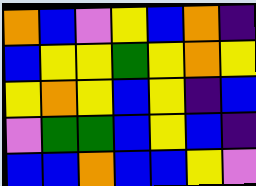[["orange", "blue", "violet", "yellow", "blue", "orange", "indigo"], ["blue", "yellow", "yellow", "green", "yellow", "orange", "yellow"], ["yellow", "orange", "yellow", "blue", "yellow", "indigo", "blue"], ["violet", "green", "green", "blue", "yellow", "blue", "indigo"], ["blue", "blue", "orange", "blue", "blue", "yellow", "violet"]]